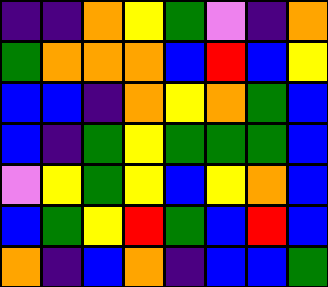[["indigo", "indigo", "orange", "yellow", "green", "violet", "indigo", "orange"], ["green", "orange", "orange", "orange", "blue", "red", "blue", "yellow"], ["blue", "blue", "indigo", "orange", "yellow", "orange", "green", "blue"], ["blue", "indigo", "green", "yellow", "green", "green", "green", "blue"], ["violet", "yellow", "green", "yellow", "blue", "yellow", "orange", "blue"], ["blue", "green", "yellow", "red", "green", "blue", "red", "blue"], ["orange", "indigo", "blue", "orange", "indigo", "blue", "blue", "green"]]